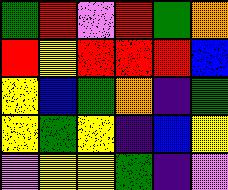[["green", "red", "violet", "red", "green", "orange"], ["red", "yellow", "red", "red", "red", "blue"], ["yellow", "blue", "green", "orange", "indigo", "green"], ["yellow", "green", "yellow", "indigo", "blue", "yellow"], ["violet", "yellow", "yellow", "green", "indigo", "violet"]]